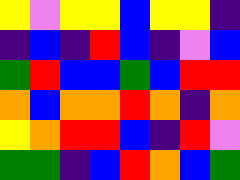[["yellow", "violet", "yellow", "yellow", "blue", "yellow", "yellow", "indigo"], ["indigo", "blue", "indigo", "red", "blue", "indigo", "violet", "blue"], ["green", "red", "blue", "blue", "green", "blue", "red", "red"], ["orange", "blue", "orange", "orange", "red", "orange", "indigo", "orange"], ["yellow", "orange", "red", "red", "blue", "indigo", "red", "violet"], ["green", "green", "indigo", "blue", "red", "orange", "blue", "green"]]